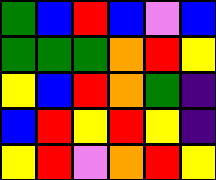[["green", "blue", "red", "blue", "violet", "blue"], ["green", "green", "green", "orange", "red", "yellow"], ["yellow", "blue", "red", "orange", "green", "indigo"], ["blue", "red", "yellow", "red", "yellow", "indigo"], ["yellow", "red", "violet", "orange", "red", "yellow"]]